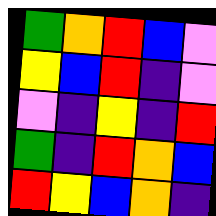[["green", "orange", "red", "blue", "violet"], ["yellow", "blue", "red", "indigo", "violet"], ["violet", "indigo", "yellow", "indigo", "red"], ["green", "indigo", "red", "orange", "blue"], ["red", "yellow", "blue", "orange", "indigo"]]